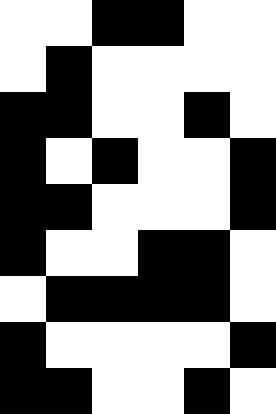[["white", "white", "black", "black", "white", "white"], ["white", "black", "white", "white", "white", "white"], ["black", "black", "white", "white", "black", "white"], ["black", "white", "black", "white", "white", "black"], ["black", "black", "white", "white", "white", "black"], ["black", "white", "white", "black", "black", "white"], ["white", "black", "black", "black", "black", "white"], ["black", "white", "white", "white", "white", "black"], ["black", "black", "white", "white", "black", "white"]]